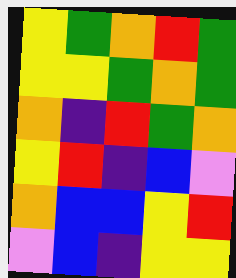[["yellow", "green", "orange", "red", "green"], ["yellow", "yellow", "green", "orange", "green"], ["orange", "indigo", "red", "green", "orange"], ["yellow", "red", "indigo", "blue", "violet"], ["orange", "blue", "blue", "yellow", "red"], ["violet", "blue", "indigo", "yellow", "yellow"]]